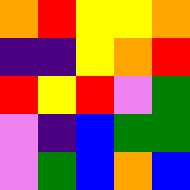[["orange", "red", "yellow", "yellow", "orange"], ["indigo", "indigo", "yellow", "orange", "red"], ["red", "yellow", "red", "violet", "green"], ["violet", "indigo", "blue", "green", "green"], ["violet", "green", "blue", "orange", "blue"]]